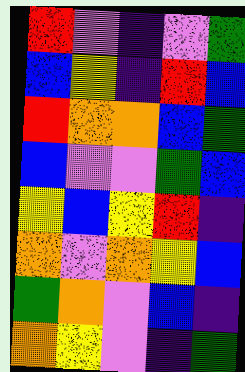[["red", "violet", "indigo", "violet", "green"], ["blue", "yellow", "indigo", "red", "blue"], ["red", "orange", "orange", "blue", "green"], ["blue", "violet", "violet", "green", "blue"], ["yellow", "blue", "yellow", "red", "indigo"], ["orange", "violet", "orange", "yellow", "blue"], ["green", "orange", "violet", "blue", "indigo"], ["orange", "yellow", "violet", "indigo", "green"]]